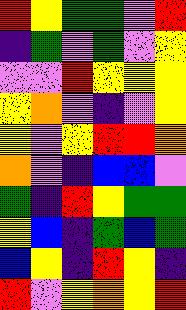[["red", "yellow", "green", "green", "violet", "red"], ["indigo", "green", "violet", "green", "violet", "yellow"], ["violet", "violet", "red", "yellow", "yellow", "yellow"], ["yellow", "orange", "violet", "indigo", "violet", "yellow"], ["yellow", "violet", "yellow", "red", "red", "orange"], ["orange", "violet", "indigo", "blue", "blue", "violet"], ["green", "indigo", "red", "yellow", "green", "green"], ["yellow", "blue", "indigo", "green", "blue", "green"], ["blue", "yellow", "indigo", "red", "yellow", "indigo"], ["red", "violet", "yellow", "orange", "yellow", "red"]]